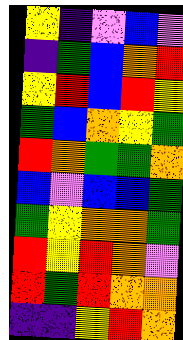[["yellow", "indigo", "violet", "blue", "violet"], ["indigo", "green", "blue", "orange", "red"], ["yellow", "red", "blue", "red", "yellow"], ["green", "blue", "orange", "yellow", "green"], ["red", "orange", "green", "green", "orange"], ["blue", "violet", "blue", "blue", "green"], ["green", "yellow", "orange", "orange", "green"], ["red", "yellow", "red", "orange", "violet"], ["red", "green", "red", "orange", "orange"], ["indigo", "indigo", "yellow", "red", "orange"]]